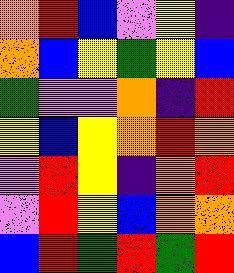[["orange", "red", "blue", "violet", "yellow", "indigo"], ["orange", "blue", "yellow", "green", "yellow", "blue"], ["green", "violet", "violet", "orange", "indigo", "red"], ["yellow", "blue", "yellow", "orange", "red", "orange"], ["violet", "red", "yellow", "indigo", "orange", "red"], ["violet", "red", "yellow", "blue", "orange", "orange"], ["blue", "red", "green", "red", "green", "red"]]